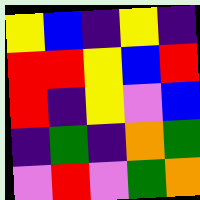[["yellow", "blue", "indigo", "yellow", "indigo"], ["red", "red", "yellow", "blue", "red"], ["red", "indigo", "yellow", "violet", "blue"], ["indigo", "green", "indigo", "orange", "green"], ["violet", "red", "violet", "green", "orange"]]